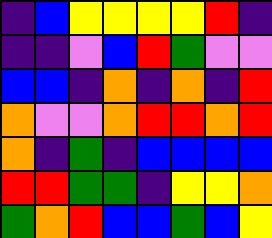[["indigo", "blue", "yellow", "yellow", "yellow", "yellow", "red", "indigo"], ["indigo", "indigo", "violet", "blue", "red", "green", "violet", "violet"], ["blue", "blue", "indigo", "orange", "indigo", "orange", "indigo", "red"], ["orange", "violet", "violet", "orange", "red", "red", "orange", "red"], ["orange", "indigo", "green", "indigo", "blue", "blue", "blue", "blue"], ["red", "red", "green", "green", "indigo", "yellow", "yellow", "orange"], ["green", "orange", "red", "blue", "blue", "green", "blue", "yellow"]]